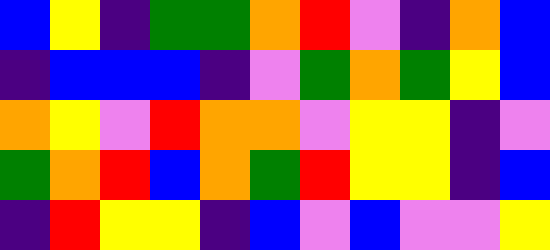[["blue", "yellow", "indigo", "green", "green", "orange", "red", "violet", "indigo", "orange", "blue"], ["indigo", "blue", "blue", "blue", "indigo", "violet", "green", "orange", "green", "yellow", "blue"], ["orange", "yellow", "violet", "red", "orange", "orange", "violet", "yellow", "yellow", "indigo", "violet"], ["green", "orange", "red", "blue", "orange", "green", "red", "yellow", "yellow", "indigo", "blue"], ["indigo", "red", "yellow", "yellow", "indigo", "blue", "violet", "blue", "violet", "violet", "yellow"]]